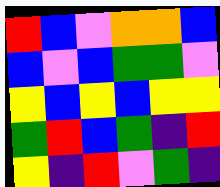[["red", "blue", "violet", "orange", "orange", "blue"], ["blue", "violet", "blue", "green", "green", "violet"], ["yellow", "blue", "yellow", "blue", "yellow", "yellow"], ["green", "red", "blue", "green", "indigo", "red"], ["yellow", "indigo", "red", "violet", "green", "indigo"]]